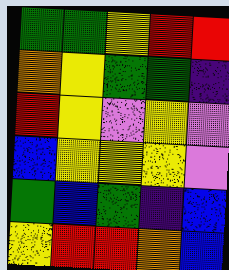[["green", "green", "yellow", "red", "red"], ["orange", "yellow", "green", "green", "indigo"], ["red", "yellow", "violet", "yellow", "violet"], ["blue", "yellow", "yellow", "yellow", "violet"], ["green", "blue", "green", "indigo", "blue"], ["yellow", "red", "red", "orange", "blue"]]